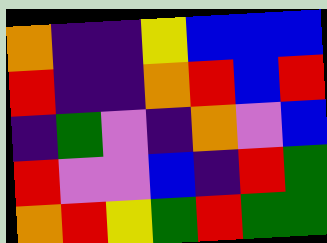[["orange", "indigo", "indigo", "yellow", "blue", "blue", "blue"], ["red", "indigo", "indigo", "orange", "red", "blue", "red"], ["indigo", "green", "violet", "indigo", "orange", "violet", "blue"], ["red", "violet", "violet", "blue", "indigo", "red", "green"], ["orange", "red", "yellow", "green", "red", "green", "green"]]